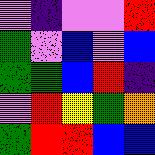[["violet", "indigo", "violet", "violet", "red"], ["green", "violet", "blue", "violet", "blue"], ["green", "green", "blue", "red", "indigo"], ["violet", "red", "yellow", "green", "orange"], ["green", "red", "red", "blue", "blue"]]